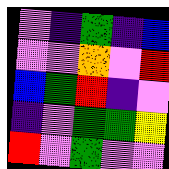[["violet", "indigo", "green", "indigo", "blue"], ["violet", "violet", "orange", "violet", "red"], ["blue", "green", "red", "indigo", "violet"], ["indigo", "violet", "green", "green", "yellow"], ["red", "violet", "green", "violet", "violet"]]